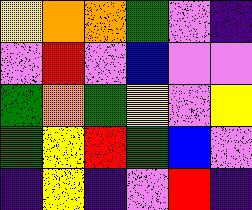[["yellow", "orange", "orange", "green", "violet", "indigo"], ["violet", "red", "violet", "blue", "violet", "violet"], ["green", "orange", "green", "yellow", "violet", "yellow"], ["green", "yellow", "red", "green", "blue", "violet"], ["indigo", "yellow", "indigo", "violet", "red", "indigo"]]